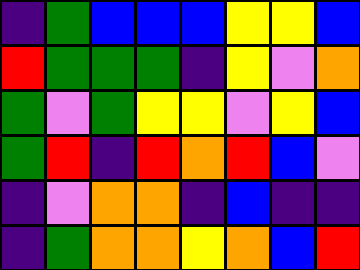[["indigo", "green", "blue", "blue", "blue", "yellow", "yellow", "blue"], ["red", "green", "green", "green", "indigo", "yellow", "violet", "orange"], ["green", "violet", "green", "yellow", "yellow", "violet", "yellow", "blue"], ["green", "red", "indigo", "red", "orange", "red", "blue", "violet"], ["indigo", "violet", "orange", "orange", "indigo", "blue", "indigo", "indigo"], ["indigo", "green", "orange", "orange", "yellow", "orange", "blue", "red"]]